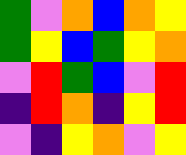[["green", "violet", "orange", "blue", "orange", "yellow"], ["green", "yellow", "blue", "green", "yellow", "orange"], ["violet", "red", "green", "blue", "violet", "red"], ["indigo", "red", "orange", "indigo", "yellow", "red"], ["violet", "indigo", "yellow", "orange", "violet", "yellow"]]